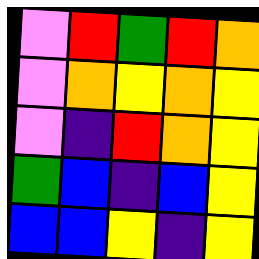[["violet", "red", "green", "red", "orange"], ["violet", "orange", "yellow", "orange", "yellow"], ["violet", "indigo", "red", "orange", "yellow"], ["green", "blue", "indigo", "blue", "yellow"], ["blue", "blue", "yellow", "indigo", "yellow"]]